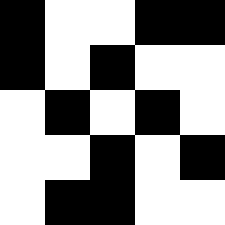[["black", "white", "white", "black", "black"], ["black", "white", "black", "white", "white"], ["white", "black", "white", "black", "white"], ["white", "white", "black", "white", "black"], ["white", "black", "black", "white", "white"]]